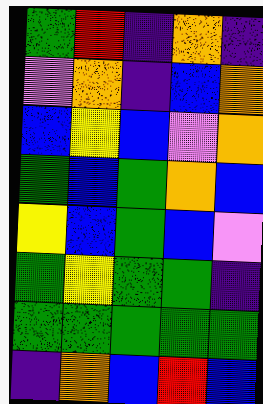[["green", "red", "indigo", "orange", "indigo"], ["violet", "orange", "indigo", "blue", "orange"], ["blue", "yellow", "blue", "violet", "orange"], ["green", "blue", "green", "orange", "blue"], ["yellow", "blue", "green", "blue", "violet"], ["green", "yellow", "green", "green", "indigo"], ["green", "green", "green", "green", "green"], ["indigo", "orange", "blue", "red", "blue"]]